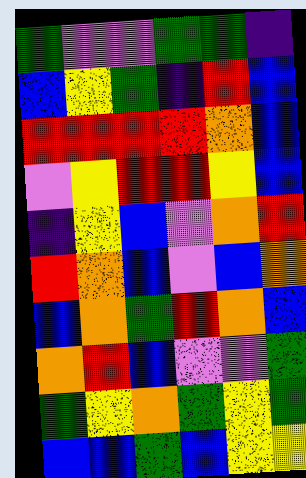[["green", "violet", "violet", "green", "green", "indigo"], ["blue", "yellow", "green", "indigo", "red", "blue"], ["red", "red", "red", "red", "orange", "blue"], ["violet", "yellow", "red", "red", "yellow", "blue"], ["indigo", "yellow", "blue", "violet", "orange", "red"], ["red", "orange", "blue", "violet", "blue", "orange"], ["blue", "orange", "green", "red", "orange", "blue"], ["orange", "red", "blue", "violet", "violet", "green"], ["green", "yellow", "orange", "green", "yellow", "green"], ["blue", "blue", "green", "blue", "yellow", "yellow"]]